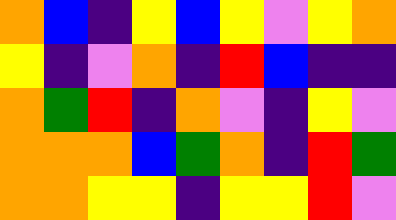[["orange", "blue", "indigo", "yellow", "blue", "yellow", "violet", "yellow", "orange"], ["yellow", "indigo", "violet", "orange", "indigo", "red", "blue", "indigo", "indigo"], ["orange", "green", "red", "indigo", "orange", "violet", "indigo", "yellow", "violet"], ["orange", "orange", "orange", "blue", "green", "orange", "indigo", "red", "green"], ["orange", "orange", "yellow", "yellow", "indigo", "yellow", "yellow", "red", "violet"]]